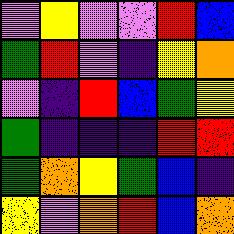[["violet", "yellow", "violet", "violet", "red", "blue"], ["green", "red", "violet", "indigo", "yellow", "orange"], ["violet", "indigo", "red", "blue", "green", "yellow"], ["green", "indigo", "indigo", "indigo", "red", "red"], ["green", "orange", "yellow", "green", "blue", "indigo"], ["yellow", "violet", "orange", "red", "blue", "orange"]]